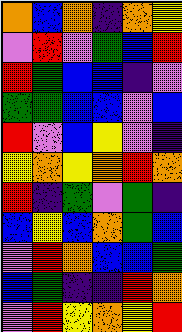[["orange", "blue", "orange", "indigo", "orange", "yellow"], ["violet", "red", "violet", "green", "blue", "red"], ["red", "green", "blue", "blue", "indigo", "violet"], ["green", "green", "blue", "blue", "violet", "blue"], ["red", "violet", "blue", "yellow", "violet", "indigo"], ["yellow", "orange", "yellow", "orange", "red", "orange"], ["red", "indigo", "green", "violet", "green", "indigo"], ["blue", "yellow", "blue", "orange", "green", "blue"], ["violet", "red", "orange", "blue", "blue", "green"], ["blue", "green", "indigo", "indigo", "red", "orange"], ["violet", "red", "yellow", "orange", "yellow", "red"]]